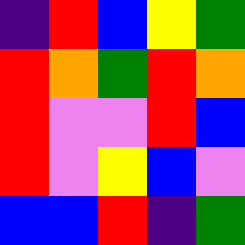[["indigo", "red", "blue", "yellow", "green"], ["red", "orange", "green", "red", "orange"], ["red", "violet", "violet", "red", "blue"], ["red", "violet", "yellow", "blue", "violet"], ["blue", "blue", "red", "indigo", "green"]]